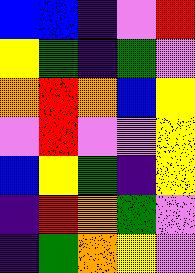[["blue", "blue", "indigo", "violet", "red"], ["yellow", "green", "indigo", "green", "violet"], ["orange", "red", "orange", "blue", "yellow"], ["violet", "red", "violet", "violet", "yellow"], ["blue", "yellow", "green", "indigo", "yellow"], ["indigo", "red", "orange", "green", "violet"], ["indigo", "green", "orange", "yellow", "violet"]]